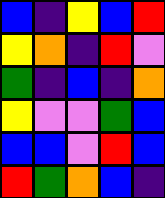[["blue", "indigo", "yellow", "blue", "red"], ["yellow", "orange", "indigo", "red", "violet"], ["green", "indigo", "blue", "indigo", "orange"], ["yellow", "violet", "violet", "green", "blue"], ["blue", "blue", "violet", "red", "blue"], ["red", "green", "orange", "blue", "indigo"]]